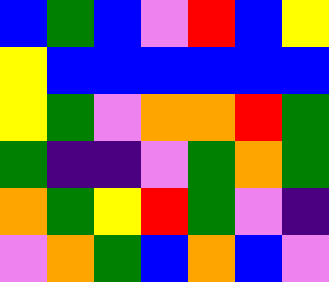[["blue", "green", "blue", "violet", "red", "blue", "yellow"], ["yellow", "blue", "blue", "blue", "blue", "blue", "blue"], ["yellow", "green", "violet", "orange", "orange", "red", "green"], ["green", "indigo", "indigo", "violet", "green", "orange", "green"], ["orange", "green", "yellow", "red", "green", "violet", "indigo"], ["violet", "orange", "green", "blue", "orange", "blue", "violet"]]